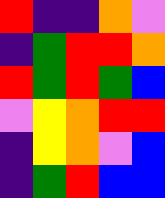[["red", "indigo", "indigo", "orange", "violet"], ["indigo", "green", "red", "red", "orange"], ["red", "green", "red", "green", "blue"], ["violet", "yellow", "orange", "red", "red"], ["indigo", "yellow", "orange", "violet", "blue"], ["indigo", "green", "red", "blue", "blue"]]